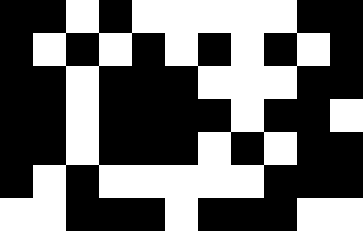[["black", "black", "white", "black", "white", "white", "white", "white", "white", "black", "black"], ["black", "white", "black", "white", "black", "white", "black", "white", "black", "white", "black"], ["black", "black", "white", "black", "black", "black", "white", "white", "white", "black", "black"], ["black", "black", "white", "black", "black", "black", "black", "white", "black", "black", "white"], ["black", "black", "white", "black", "black", "black", "white", "black", "white", "black", "black"], ["black", "white", "black", "white", "white", "white", "white", "white", "black", "black", "black"], ["white", "white", "black", "black", "black", "white", "black", "black", "black", "white", "white"]]